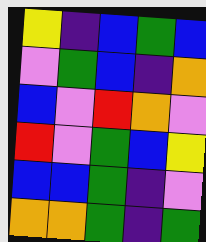[["yellow", "indigo", "blue", "green", "blue"], ["violet", "green", "blue", "indigo", "orange"], ["blue", "violet", "red", "orange", "violet"], ["red", "violet", "green", "blue", "yellow"], ["blue", "blue", "green", "indigo", "violet"], ["orange", "orange", "green", "indigo", "green"]]